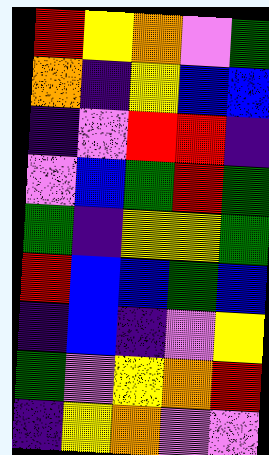[["red", "yellow", "orange", "violet", "green"], ["orange", "indigo", "yellow", "blue", "blue"], ["indigo", "violet", "red", "red", "indigo"], ["violet", "blue", "green", "red", "green"], ["green", "indigo", "yellow", "yellow", "green"], ["red", "blue", "blue", "green", "blue"], ["indigo", "blue", "indigo", "violet", "yellow"], ["green", "violet", "yellow", "orange", "red"], ["indigo", "yellow", "orange", "violet", "violet"]]